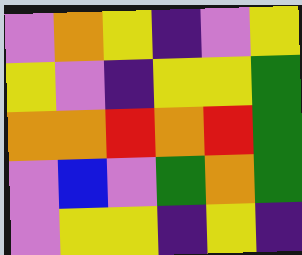[["violet", "orange", "yellow", "indigo", "violet", "yellow"], ["yellow", "violet", "indigo", "yellow", "yellow", "green"], ["orange", "orange", "red", "orange", "red", "green"], ["violet", "blue", "violet", "green", "orange", "green"], ["violet", "yellow", "yellow", "indigo", "yellow", "indigo"]]